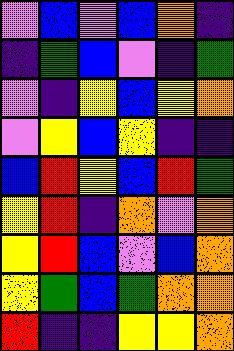[["violet", "blue", "violet", "blue", "orange", "indigo"], ["indigo", "green", "blue", "violet", "indigo", "green"], ["violet", "indigo", "yellow", "blue", "yellow", "orange"], ["violet", "yellow", "blue", "yellow", "indigo", "indigo"], ["blue", "red", "yellow", "blue", "red", "green"], ["yellow", "red", "indigo", "orange", "violet", "orange"], ["yellow", "red", "blue", "violet", "blue", "orange"], ["yellow", "green", "blue", "green", "orange", "orange"], ["red", "indigo", "indigo", "yellow", "yellow", "orange"]]